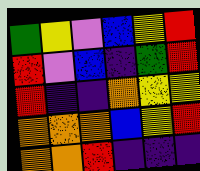[["green", "yellow", "violet", "blue", "yellow", "red"], ["red", "violet", "blue", "indigo", "green", "red"], ["red", "indigo", "indigo", "orange", "yellow", "yellow"], ["orange", "orange", "orange", "blue", "yellow", "red"], ["orange", "orange", "red", "indigo", "indigo", "indigo"]]